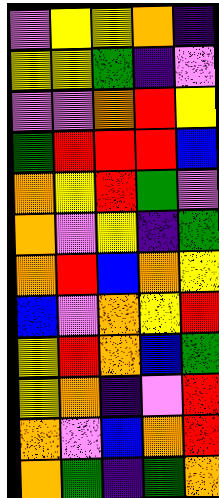[["violet", "yellow", "yellow", "orange", "indigo"], ["yellow", "yellow", "green", "indigo", "violet"], ["violet", "violet", "orange", "red", "yellow"], ["green", "red", "red", "red", "blue"], ["orange", "yellow", "red", "green", "violet"], ["orange", "violet", "yellow", "indigo", "green"], ["orange", "red", "blue", "orange", "yellow"], ["blue", "violet", "orange", "yellow", "red"], ["yellow", "red", "orange", "blue", "green"], ["yellow", "orange", "indigo", "violet", "red"], ["orange", "violet", "blue", "orange", "red"], ["orange", "green", "indigo", "green", "orange"]]